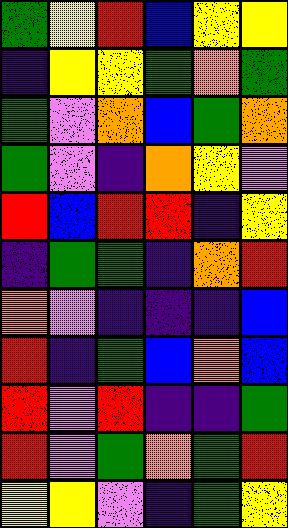[["green", "yellow", "red", "blue", "yellow", "yellow"], ["indigo", "yellow", "yellow", "green", "orange", "green"], ["green", "violet", "orange", "blue", "green", "orange"], ["green", "violet", "indigo", "orange", "yellow", "violet"], ["red", "blue", "red", "red", "indigo", "yellow"], ["indigo", "green", "green", "indigo", "orange", "red"], ["orange", "violet", "indigo", "indigo", "indigo", "blue"], ["red", "indigo", "green", "blue", "orange", "blue"], ["red", "violet", "red", "indigo", "indigo", "green"], ["red", "violet", "green", "orange", "green", "red"], ["yellow", "yellow", "violet", "indigo", "green", "yellow"]]